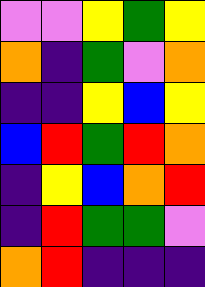[["violet", "violet", "yellow", "green", "yellow"], ["orange", "indigo", "green", "violet", "orange"], ["indigo", "indigo", "yellow", "blue", "yellow"], ["blue", "red", "green", "red", "orange"], ["indigo", "yellow", "blue", "orange", "red"], ["indigo", "red", "green", "green", "violet"], ["orange", "red", "indigo", "indigo", "indigo"]]